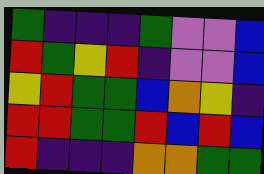[["green", "indigo", "indigo", "indigo", "green", "violet", "violet", "blue"], ["red", "green", "yellow", "red", "indigo", "violet", "violet", "blue"], ["yellow", "red", "green", "green", "blue", "orange", "yellow", "indigo"], ["red", "red", "green", "green", "red", "blue", "red", "blue"], ["red", "indigo", "indigo", "indigo", "orange", "orange", "green", "green"]]